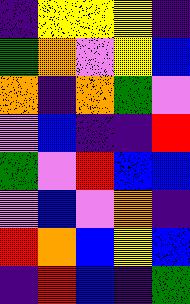[["indigo", "yellow", "yellow", "yellow", "indigo"], ["green", "orange", "violet", "yellow", "blue"], ["orange", "indigo", "orange", "green", "violet"], ["violet", "blue", "indigo", "indigo", "red"], ["green", "violet", "red", "blue", "blue"], ["violet", "blue", "violet", "orange", "indigo"], ["red", "orange", "blue", "yellow", "blue"], ["indigo", "red", "blue", "indigo", "green"]]